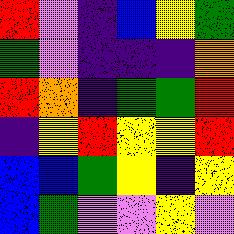[["red", "violet", "indigo", "blue", "yellow", "green"], ["green", "violet", "indigo", "indigo", "indigo", "orange"], ["red", "orange", "indigo", "green", "green", "red"], ["indigo", "yellow", "red", "yellow", "yellow", "red"], ["blue", "blue", "green", "yellow", "indigo", "yellow"], ["blue", "green", "violet", "violet", "yellow", "violet"]]